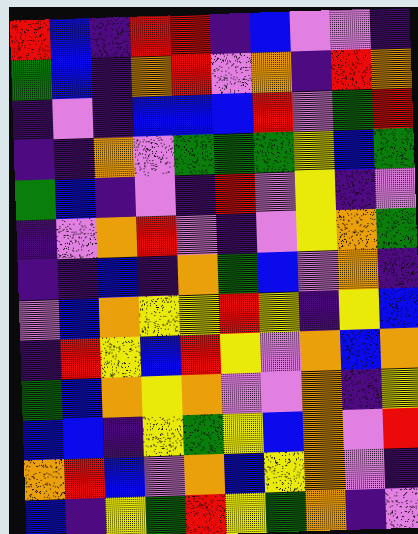[["red", "blue", "indigo", "red", "red", "indigo", "blue", "violet", "violet", "indigo"], ["green", "blue", "indigo", "orange", "red", "violet", "orange", "indigo", "red", "orange"], ["indigo", "violet", "indigo", "blue", "blue", "blue", "red", "violet", "green", "red"], ["indigo", "indigo", "orange", "violet", "green", "green", "green", "yellow", "blue", "green"], ["green", "blue", "indigo", "violet", "indigo", "red", "violet", "yellow", "indigo", "violet"], ["indigo", "violet", "orange", "red", "violet", "indigo", "violet", "yellow", "orange", "green"], ["indigo", "indigo", "blue", "indigo", "orange", "green", "blue", "violet", "orange", "indigo"], ["violet", "blue", "orange", "yellow", "yellow", "red", "yellow", "indigo", "yellow", "blue"], ["indigo", "red", "yellow", "blue", "red", "yellow", "violet", "orange", "blue", "orange"], ["green", "blue", "orange", "yellow", "orange", "violet", "violet", "orange", "indigo", "yellow"], ["blue", "blue", "indigo", "yellow", "green", "yellow", "blue", "orange", "violet", "red"], ["orange", "red", "blue", "violet", "orange", "blue", "yellow", "orange", "violet", "indigo"], ["blue", "indigo", "yellow", "green", "red", "yellow", "green", "orange", "indigo", "violet"]]